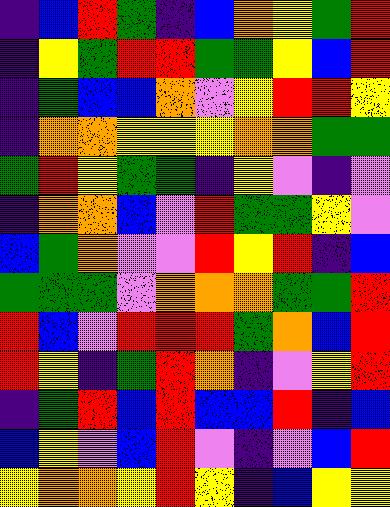[["indigo", "blue", "red", "green", "indigo", "blue", "orange", "yellow", "green", "red"], ["indigo", "yellow", "green", "red", "red", "green", "green", "yellow", "blue", "red"], ["indigo", "green", "blue", "blue", "orange", "violet", "yellow", "red", "red", "yellow"], ["indigo", "orange", "orange", "yellow", "yellow", "yellow", "orange", "orange", "green", "green"], ["green", "red", "yellow", "green", "green", "indigo", "yellow", "violet", "indigo", "violet"], ["indigo", "orange", "orange", "blue", "violet", "red", "green", "green", "yellow", "violet"], ["blue", "green", "orange", "violet", "violet", "red", "yellow", "red", "indigo", "blue"], ["green", "green", "green", "violet", "orange", "orange", "orange", "green", "green", "red"], ["red", "blue", "violet", "red", "red", "red", "green", "orange", "blue", "red"], ["red", "yellow", "indigo", "green", "red", "orange", "indigo", "violet", "yellow", "red"], ["indigo", "green", "red", "blue", "red", "blue", "blue", "red", "indigo", "blue"], ["blue", "yellow", "violet", "blue", "red", "violet", "indigo", "violet", "blue", "red"], ["yellow", "orange", "orange", "yellow", "red", "yellow", "indigo", "blue", "yellow", "yellow"]]